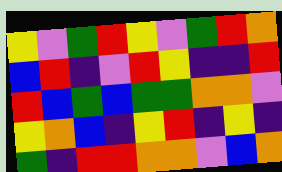[["yellow", "violet", "green", "red", "yellow", "violet", "green", "red", "orange"], ["blue", "red", "indigo", "violet", "red", "yellow", "indigo", "indigo", "red"], ["red", "blue", "green", "blue", "green", "green", "orange", "orange", "violet"], ["yellow", "orange", "blue", "indigo", "yellow", "red", "indigo", "yellow", "indigo"], ["green", "indigo", "red", "red", "orange", "orange", "violet", "blue", "orange"]]